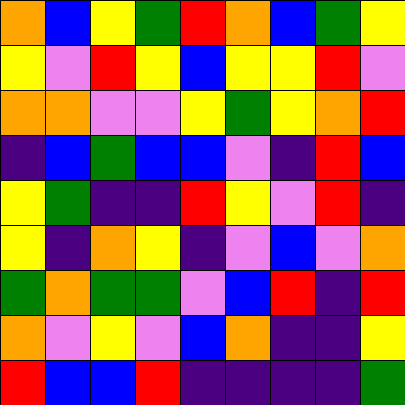[["orange", "blue", "yellow", "green", "red", "orange", "blue", "green", "yellow"], ["yellow", "violet", "red", "yellow", "blue", "yellow", "yellow", "red", "violet"], ["orange", "orange", "violet", "violet", "yellow", "green", "yellow", "orange", "red"], ["indigo", "blue", "green", "blue", "blue", "violet", "indigo", "red", "blue"], ["yellow", "green", "indigo", "indigo", "red", "yellow", "violet", "red", "indigo"], ["yellow", "indigo", "orange", "yellow", "indigo", "violet", "blue", "violet", "orange"], ["green", "orange", "green", "green", "violet", "blue", "red", "indigo", "red"], ["orange", "violet", "yellow", "violet", "blue", "orange", "indigo", "indigo", "yellow"], ["red", "blue", "blue", "red", "indigo", "indigo", "indigo", "indigo", "green"]]